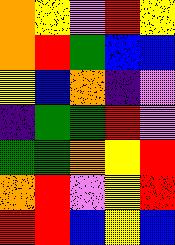[["orange", "yellow", "violet", "red", "yellow"], ["orange", "red", "green", "blue", "blue"], ["yellow", "blue", "orange", "indigo", "violet"], ["indigo", "green", "green", "red", "violet"], ["green", "green", "orange", "yellow", "red"], ["orange", "red", "violet", "yellow", "red"], ["red", "red", "blue", "yellow", "blue"]]